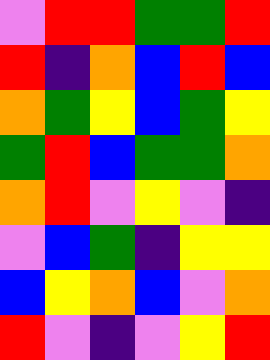[["violet", "red", "red", "green", "green", "red"], ["red", "indigo", "orange", "blue", "red", "blue"], ["orange", "green", "yellow", "blue", "green", "yellow"], ["green", "red", "blue", "green", "green", "orange"], ["orange", "red", "violet", "yellow", "violet", "indigo"], ["violet", "blue", "green", "indigo", "yellow", "yellow"], ["blue", "yellow", "orange", "blue", "violet", "orange"], ["red", "violet", "indigo", "violet", "yellow", "red"]]